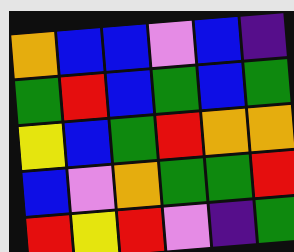[["orange", "blue", "blue", "violet", "blue", "indigo"], ["green", "red", "blue", "green", "blue", "green"], ["yellow", "blue", "green", "red", "orange", "orange"], ["blue", "violet", "orange", "green", "green", "red"], ["red", "yellow", "red", "violet", "indigo", "green"]]